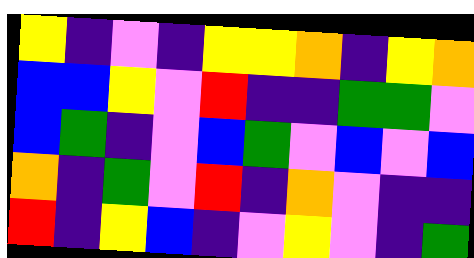[["yellow", "indigo", "violet", "indigo", "yellow", "yellow", "orange", "indigo", "yellow", "orange"], ["blue", "blue", "yellow", "violet", "red", "indigo", "indigo", "green", "green", "violet"], ["blue", "green", "indigo", "violet", "blue", "green", "violet", "blue", "violet", "blue"], ["orange", "indigo", "green", "violet", "red", "indigo", "orange", "violet", "indigo", "indigo"], ["red", "indigo", "yellow", "blue", "indigo", "violet", "yellow", "violet", "indigo", "green"]]